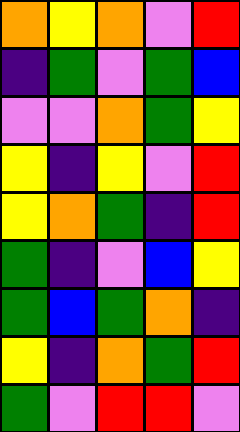[["orange", "yellow", "orange", "violet", "red"], ["indigo", "green", "violet", "green", "blue"], ["violet", "violet", "orange", "green", "yellow"], ["yellow", "indigo", "yellow", "violet", "red"], ["yellow", "orange", "green", "indigo", "red"], ["green", "indigo", "violet", "blue", "yellow"], ["green", "blue", "green", "orange", "indigo"], ["yellow", "indigo", "orange", "green", "red"], ["green", "violet", "red", "red", "violet"]]